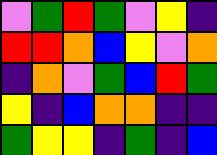[["violet", "green", "red", "green", "violet", "yellow", "indigo"], ["red", "red", "orange", "blue", "yellow", "violet", "orange"], ["indigo", "orange", "violet", "green", "blue", "red", "green"], ["yellow", "indigo", "blue", "orange", "orange", "indigo", "indigo"], ["green", "yellow", "yellow", "indigo", "green", "indigo", "blue"]]